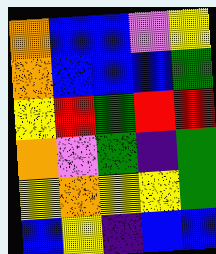[["orange", "blue", "blue", "violet", "yellow"], ["orange", "blue", "blue", "blue", "green"], ["yellow", "red", "green", "red", "red"], ["orange", "violet", "green", "indigo", "green"], ["yellow", "orange", "yellow", "yellow", "green"], ["blue", "yellow", "indigo", "blue", "blue"]]